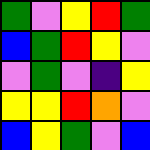[["green", "violet", "yellow", "red", "green"], ["blue", "green", "red", "yellow", "violet"], ["violet", "green", "violet", "indigo", "yellow"], ["yellow", "yellow", "red", "orange", "violet"], ["blue", "yellow", "green", "violet", "blue"]]